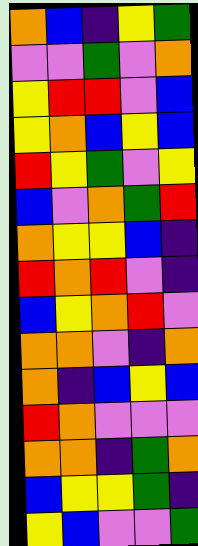[["orange", "blue", "indigo", "yellow", "green"], ["violet", "violet", "green", "violet", "orange"], ["yellow", "red", "red", "violet", "blue"], ["yellow", "orange", "blue", "yellow", "blue"], ["red", "yellow", "green", "violet", "yellow"], ["blue", "violet", "orange", "green", "red"], ["orange", "yellow", "yellow", "blue", "indigo"], ["red", "orange", "red", "violet", "indigo"], ["blue", "yellow", "orange", "red", "violet"], ["orange", "orange", "violet", "indigo", "orange"], ["orange", "indigo", "blue", "yellow", "blue"], ["red", "orange", "violet", "violet", "violet"], ["orange", "orange", "indigo", "green", "orange"], ["blue", "yellow", "yellow", "green", "indigo"], ["yellow", "blue", "violet", "violet", "green"]]